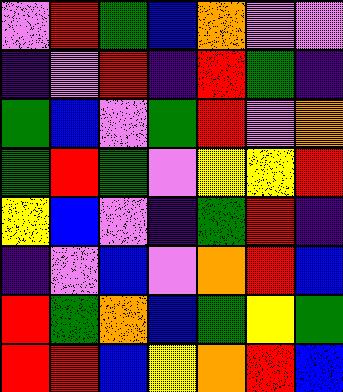[["violet", "red", "green", "blue", "orange", "violet", "violet"], ["indigo", "violet", "red", "indigo", "red", "green", "indigo"], ["green", "blue", "violet", "green", "red", "violet", "orange"], ["green", "red", "green", "violet", "yellow", "yellow", "red"], ["yellow", "blue", "violet", "indigo", "green", "red", "indigo"], ["indigo", "violet", "blue", "violet", "orange", "red", "blue"], ["red", "green", "orange", "blue", "green", "yellow", "green"], ["red", "red", "blue", "yellow", "orange", "red", "blue"]]